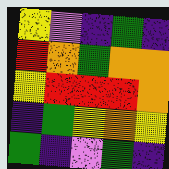[["yellow", "violet", "indigo", "green", "indigo"], ["red", "orange", "green", "orange", "orange"], ["yellow", "red", "red", "red", "orange"], ["indigo", "green", "yellow", "orange", "yellow"], ["green", "indigo", "violet", "green", "indigo"]]